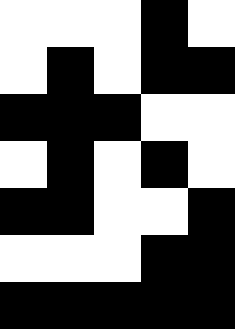[["white", "white", "white", "black", "white"], ["white", "black", "white", "black", "black"], ["black", "black", "black", "white", "white"], ["white", "black", "white", "black", "white"], ["black", "black", "white", "white", "black"], ["white", "white", "white", "black", "black"], ["black", "black", "black", "black", "black"]]